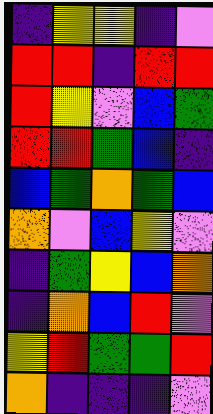[["indigo", "yellow", "yellow", "indigo", "violet"], ["red", "red", "indigo", "red", "red"], ["red", "yellow", "violet", "blue", "green"], ["red", "red", "green", "blue", "indigo"], ["blue", "green", "orange", "green", "blue"], ["orange", "violet", "blue", "yellow", "violet"], ["indigo", "green", "yellow", "blue", "orange"], ["indigo", "orange", "blue", "red", "violet"], ["yellow", "red", "green", "green", "red"], ["orange", "indigo", "indigo", "indigo", "violet"]]